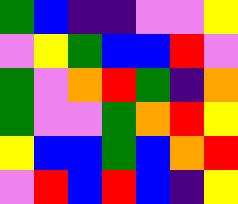[["green", "blue", "indigo", "indigo", "violet", "violet", "yellow"], ["violet", "yellow", "green", "blue", "blue", "red", "violet"], ["green", "violet", "orange", "red", "green", "indigo", "orange"], ["green", "violet", "violet", "green", "orange", "red", "yellow"], ["yellow", "blue", "blue", "green", "blue", "orange", "red"], ["violet", "red", "blue", "red", "blue", "indigo", "yellow"]]